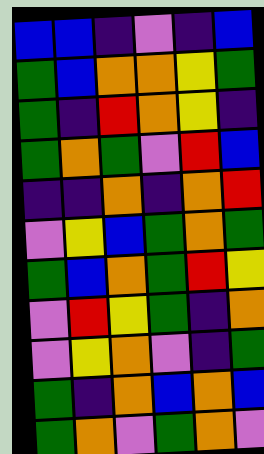[["blue", "blue", "indigo", "violet", "indigo", "blue"], ["green", "blue", "orange", "orange", "yellow", "green"], ["green", "indigo", "red", "orange", "yellow", "indigo"], ["green", "orange", "green", "violet", "red", "blue"], ["indigo", "indigo", "orange", "indigo", "orange", "red"], ["violet", "yellow", "blue", "green", "orange", "green"], ["green", "blue", "orange", "green", "red", "yellow"], ["violet", "red", "yellow", "green", "indigo", "orange"], ["violet", "yellow", "orange", "violet", "indigo", "green"], ["green", "indigo", "orange", "blue", "orange", "blue"], ["green", "orange", "violet", "green", "orange", "violet"]]